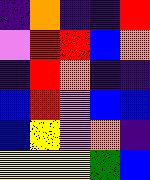[["indigo", "orange", "indigo", "indigo", "red"], ["violet", "red", "red", "blue", "orange"], ["indigo", "red", "orange", "indigo", "indigo"], ["blue", "red", "violet", "blue", "blue"], ["blue", "yellow", "violet", "orange", "indigo"], ["yellow", "yellow", "yellow", "green", "blue"]]